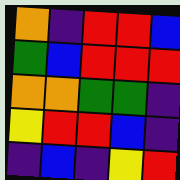[["orange", "indigo", "red", "red", "blue"], ["green", "blue", "red", "red", "red"], ["orange", "orange", "green", "green", "indigo"], ["yellow", "red", "red", "blue", "indigo"], ["indigo", "blue", "indigo", "yellow", "red"]]